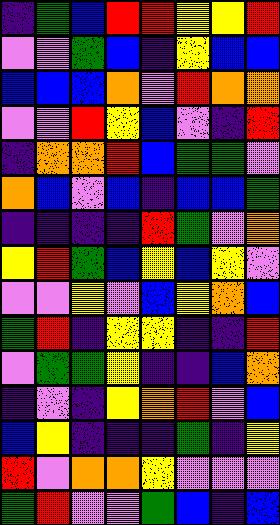[["indigo", "green", "blue", "red", "red", "yellow", "yellow", "red"], ["violet", "violet", "green", "blue", "indigo", "yellow", "blue", "blue"], ["blue", "blue", "blue", "orange", "violet", "red", "orange", "orange"], ["violet", "violet", "red", "yellow", "blue", "violet", "indigo", "red"], ["indigo", "orange", "orange", "red", "blue", "green", "green", "violet"], ["orange", "blue", "violet", "blue", "indigo", "blue", "blue", "green"], ["indigo", "indigo", "indigo", "indigo", "red", "green", "violet", "orange"], ["yellow", "red", "green", "blue", "yellow", "blue", "yellow", "violet"], ["violet", "violet", "yellow", "violet", "blue", "yellow", "orange", "blue"], ["green", "red", "indigo", "yellow", "yellow", "indigo", "indigo", "red"], ["violet", "green", "green", "yellow", "indigo", "indigo", "blue", "orange"], ["indigo", "violet", "indigo", "yellow", "orange", "red", "violet", "blue"], ["blue", "yellow", "indigo", "indigo", "indigo", "green", "indigo", "yellow"], ["red", "violet", "orange", "orange", "yellow", "violet", "violet", "violet"], ["green", "red", "violet", "violet", "green", "blue", "indigo", "blue"]]